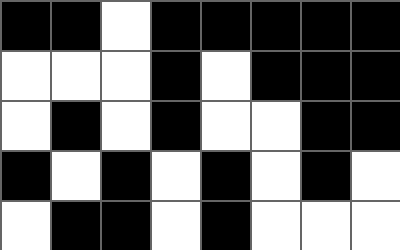[["black", "black", "white", "black", "black", "black", "black", "black"], ["white", "white", "white", "black", "white", "black", "black", "black"], ["white", "black", "white", "black", "white", "white", "black", "black"], ["black", "white", "black", "white", "black", "white", "black", "white"], ["white", "black", "black", "white", "black", "white", "white", "white"]]